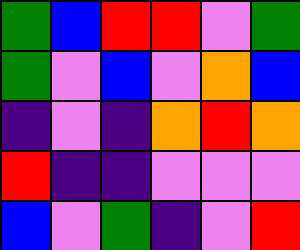[["green", "blue", "red", "red", "violet", "green"], ["green", "violet", "blue", "violet", "orange", "blue"], ["indigo", "violet", "indigo", "orange", "red", "orange"], ["red", "indigo", "indigo", "violet", "violet", "violet"], ["blue", "violet", "green", "indigo", "violet", "red"]]